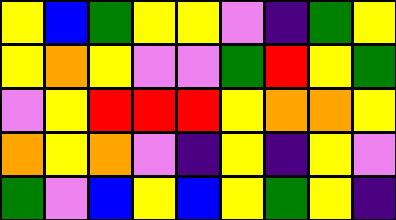[["yellow", "blue", "green", "yellow", "yellow", "violet", "indigo", "green", "yellow"], ["yellow", "orange", "yellow", "violet", "violet", "green", "red", "yellow", "green"], ["violet", "yellow", "red", "red", "red", "yellow", "orange", "orange", "yellow"], ["orange", "yellow", "orange", "violet", "indigo", "yellow", "indigo", "yellow", "violet"], ["green", "violet", "blue", "yellow", "blue", "yellow", "green", "yellow", "indigo"]]